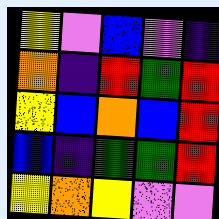[["yellow", "violet", "blue", "violet", "indigo"], ["orange", "indigo", "red", "green", "red"], ["yellow", "blue", "orange", "blue", "red"], ["blue", "indigo", "green", "green", "red"], ["yellow", "orange", "yellow", "violet", "violet"]]